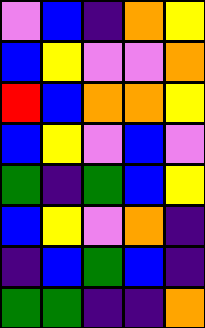[["violet", "blue", "indigo", "orange", "yellow"], ["blue", "yellow", "violet", "violet", "orange"], ["red", "blue", "orange", "orange", "yellow"], ["blue", "yellow", "violet", "blue", "violet"], ["green", "indigo", "green", "blue", "yellow"], ["blue", "yellow", "violet", "orange", "indigo"], ["indigo", "blue", "green", "blue", "indigo"], ["green", "green", "indigo", "indigo", "orange"]]